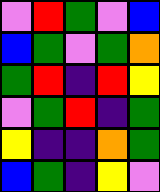[["violet", "red", "green", "violet", "blue"], ["blue", "green", "violet", "green", "orange"], ["green", "red", "indigo", "red", "yellow"], ["violet", "green", "red", "indigo", "green"], ["yellow", "indigo", "indigo", "orange", "green"], ["blue", "green", "indigo", "yellow", "violet"]]